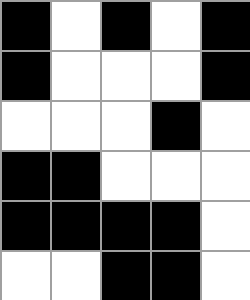[["black", "white", "black", "white", "black"], ["black", "white", "white", "white", "black"], ["white", "white", "white", "black", "white"], ["black", "black", "white", "white", "white"], ["black", "black", "black", "black", "white"], ["white", "white", "black", "black", "white"]]